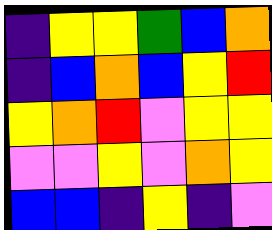[["indigo", "yellow", "yellow", "green", "blue", "orange"], ["indigo", "blue", "orange", "blue", "yellow", "red"], ["yellow", "orange", "red", "violet", "yellow", "yellow"], ["violet", "violet", "yellow", "violet", "orange", "yellow"], ["blue", "blue", "indigo", "yellow", "indigo", "violet"]]